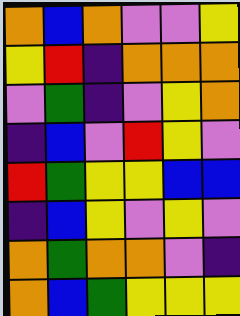[["orange", "blue", "orange", "violet", "violet", "yellow"], ["yellow", "red", "indigo", "orange", "orange", "orange"], ["violet", "green", "indigo", "violet", "yellow", "orange"], ["indigo", "blue", "violet", "red", "yellow", "violet"], ["red", "green", "yellow", "yellow", "blue", "blue"], ["indigo", "blue", "yellow", "violet", "yellow", "violet"], ["orange", "green", "orange", "orange", "violet", "indigo"], ["orange", "blue", "green", "yellow", "yellow", "yellow"]]